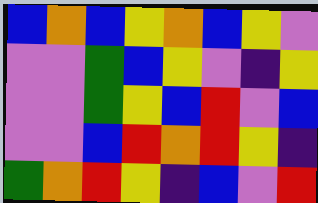[["blue", "orange", "blue", "yellow", "orange", "blue", "yellow", "violet"], ["violet", "violet", "green", "blue", "yellow", "violet", "indigo", "yellow"], ["violet", "violet", "green", "yellow", "blue", "red", "violet", "blue"], ["violet", "violet", "blue", "red", "orange", "red", "yellow", "indigo"], ["green", "orange", "red", "yellow", "indigo", "blue", "violet", "red"]]